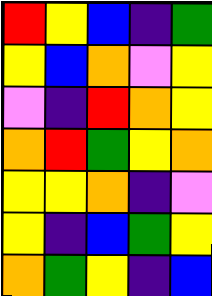[["red", "yellow", "blue", "indigo", "green"], ["yellow", "blue", "orange", "violet", "yellow"], ["violet", "indigo", "red", "orange", "yellow"], ["orange", "red", "green", "yellow", "orange"], ["yellow", "yellow", "orange", "indigo", "violet"], ["yellow", "indigo", "blue", "green", "yellow"], ["orange", "green", "yellow", "indigo", "blue"]]